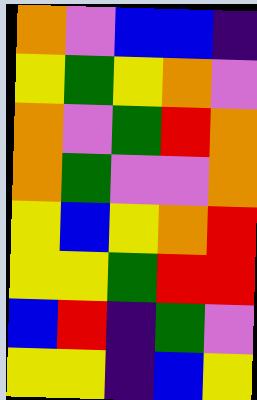[["orange", "violet", "blue", "blue", "indigo"], ["yellow", "green", "yellow", "orange", "violet"], ["orange", "violet", "green", "red", "orange"], ["orange", "green", "violet", "violet", "orange"], ["yellow", "blue", "yellow", "orange", "red"], ["yellow", "yellow", "green", "red", "red"], ["blue", "red", "indigo", "green", "violet"], ["yellow", "yellow", "indigo", "blue", "yellow"]]